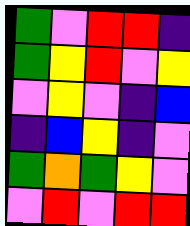[["green", "violet", "red", "red", "indigo"], ["green", "yellow", "red", "violet", "yellow"], ["violet", "yellow", "violet", "indigo", "blue"], ["indigo", "blue", "yellow", "indigo", "violet"], ["green", "orange", "green", "yellow", "violet"], ["violet", "red", "violet", "red", "red"]]